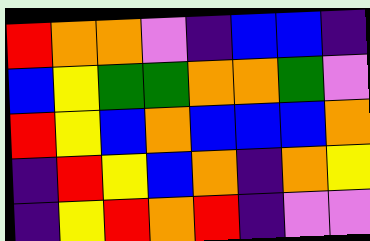[["red", "orange", "orange", "violet", "indigo", "blue", "blue", "indigo"], ["blue", "yellow", "green", "green", "orange", "orange", "green", "violet"], ["red", "yellow", "blue", "orange", "blue", "blue", "blue", "orange"], ["indigo", "red", "yellow", "blue", "orange", "indigo", "orange", "yellow"], ["indigo", "yellow", "red", "orange", "red", "indigo", "violet", "violet"]]